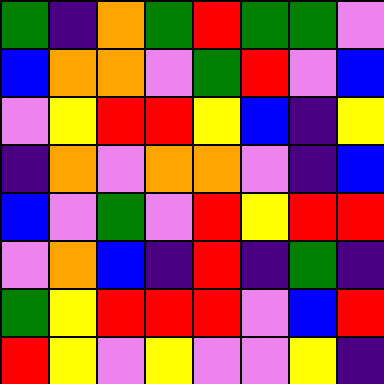[["green", "indigo", "orange", "green", "red", "green", "green", "violet"], ["blue", "orange", "orange", "violet", "green", "red", "violet", "blue"], ["violet", "yellow", "red", "red", "yellow", "blue", "indigo", "yellow"], ["indigo", "orange", "violet", "orange", "orange", "violet", "indigo", "blue"], ["blue", "violet", "green", "violet", "red", "yellow", "red", "red"], ["violet", "orange", "blue", "indigo", "red", "indigo", "green", "indigo"], ["green", "yellow", "red", "red", "red", "violet", "blue", "red"], ["red", "yellow", "violet", "yellow", "violet", "violet", "yellow", "indigo"]]